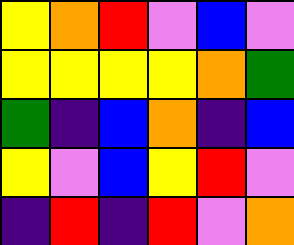[["yellow", "orange", "red", "violet", "blue", "violet"], ["yellow", "yellow", "yellow", "yellow", "orange", "green"], ["green", "indigo", "blue", "orange", "indigo", "blue"], ["yellow", "violet", "blue", "yellow", "red", "violet"], ["indigo", "red", "indigo", "red", "violet", "orange"]]